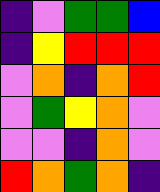[["indigo", "violet", "green", "green", "blue"], ["indigo", "yellow", "red", "red", "red"], ["violet", "orange", "indigo", "orange", "red"], ["violet", "green", "yellow", "orange", "violet"], ["violet", "violet", "indigo", "orange", "violet"], ["red", "orange", "green", "orange", "indigo"]]